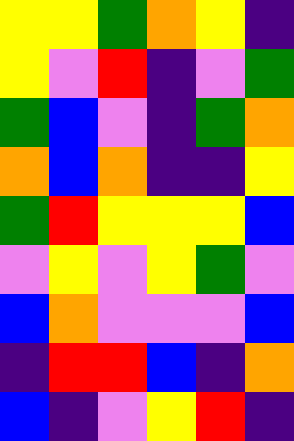[["yellow", "yellow", "green", "orange", "yellow", "indigo"], ["yellow", "violet", "red", "indigo", "violet", "green"], ["green", "blue", "violet", "indigo", "green", "orange"], ["orange", "blue", "orange", "indigo", "indigo", "yellow"], ["green", "red", "yellow", "yellow", "yellow", "blue"], ["violet", "yellow", "violet", "yellow", "green", "violet"], ["blue", "orange", "violet", "violet", "violet", "blue"], ["indigo", "red", "red", "blue", "indigo", "orange"], ["blue", "indigo", "violet", "yellow", "red", "indigo"]]